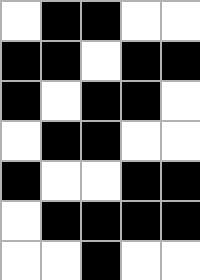[["white", "black", "black", "white", "white"], ["black", "black", "white", "black", "black"], ["black", "white", "black", "black", "white"], ["white", "black", "black", "white", "white"], ["black", "white", "white", "black", "black"], ["white", "black", "black", "black", "black"], ["white", "white", "black", "white", "white"]]